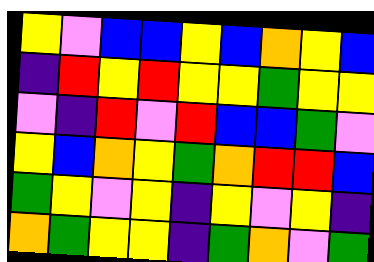[["yellow", "violet", "blue", "blue", "yellow", "blue", "orange", "yellow", "blue"], ["indigo", "red", "yellow", "red", "yellow", "yellow", "green", "yellow", "yellow"], ["violet", "indigo", "red", "violet", "red", "blue", "blue", "green", "violet"], ["yellow", "blue", "orange", "yellow", "green", "orange", "red", "red", "blue"], ["green", "yellow", "violet", "yellow", "indigo", "yellow", "violet", "yellow", "indigo"], ["orange", "green", "yellow", "yellow", "indigo", "green", "orange", "violet", "green"]]